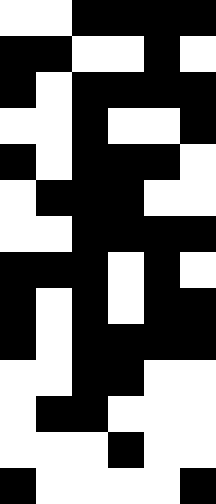[["white", "white", "black", "black", "black", "black"], ["black", "black", "white", "white", "black", "white"], ["black", "white", "black", "black", "black", "black"], ["white", "white", "black", "white", "white", "black"], ["black", "white", "black", "black", "black", "white"], ["white", "black", "black", "black", "white", "white"], ["white", "white", "black", "black", "black", "black"], ["black", "black", "black", "white", "black", "white"], ["black", "white", "black", "white", "black", "black"], ["black", "white", "black", "black", "black", "black"], ["white", "white", "black", "black", "white", "white"], ["white", "black", "black", "white", "white", "white"], ["white", "white", "white", "black", "white", "white"], ["black", "white", "white", "white", "white", "black"]]